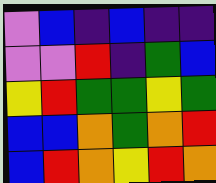[["violet", "blue", "indigo", "blue", "indigo", "indigo"], ["violet", "violet", "red", "indigo", "green", "blue"], ["yellow", "red", "green", "green", "yellow", "green"], ["blue", "blue", "orange", "green", "orange", "red"], ["blue", "red", "orange", "yellow", "red", "orange"]]